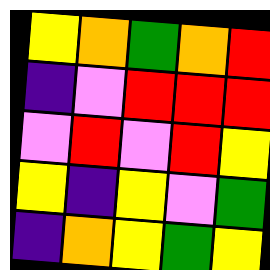[["yellow", "orange", "green", "orange", "red"], ["indigo", "violet", "red", "red", "red"], ["violet", "red", "violet", "red", "yellow"], ["yellow", "indigo", "yellow", "violet", "green"], ["indigo", "orange", "yellow", "green", "yellow"]]